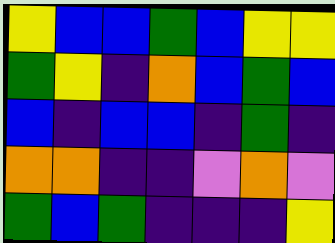[["yellow", "blue", "blue", "green", "blue", "yellow", "yellow"], ["green", "yellow", "indigo", "orange", "blue", "green", "blue"], ["blue", "indigo", "blue", "blue", "indigo", "green", "indigo"], ["orange", "orange", "indigo", "indigo", "violet", "orange", "violet"], ["green", "blue", "green", "indigo", "indigo", "indigo", "yellow"]]